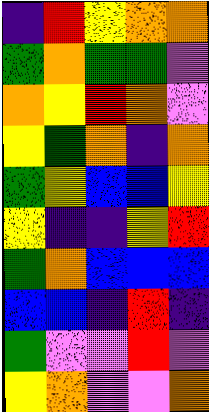[["indigo", "red", "yellow", "orange", "orange"], ["green", "orange", "green", "green", "violet"], ["orange", "yellow", "red", "orange", "violet"], ["yellow", "green", "orange", "indigo", "orange"], ["green", "yellow", "blue", "blue", "yellow"], ["yellow", "indigo", "indigo", "yellow", "red"], ["green", "orange", "blue", "blue", "blue"], ["blue", "blue", "indigo", "red", "indigo"], ["green", "violet", "violet", "red", "violet"], ["yellow", "orange", "violet", "violet", "orange"]]